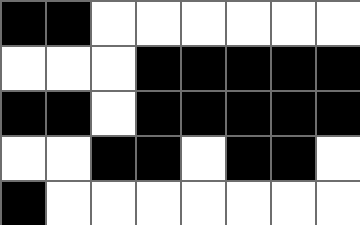[["black", "black", "white", "white", "white", "white", "white", "white"], ["white", "white", "white", "black", "black", "black", "black", "black"], ["black", "black", "white", "black", "black", "black", "black", "black"], ["white", "white", "black", "black", "white", "black", "black", "white"], ["black", "white", "white", "white", "white", "white", "white", "white"]]